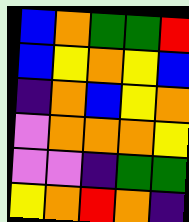[["blue", "orange", "green", "green", "red"], ["blue", "yellow", "orange", "yellow", "blue"], ["indigo", "orange", "blue", "yellow", "orange"], ["violet", "orange", "orange", "orange", "yellow"], ["violet", "violet", "indigo", "green", "green"], ["yellow", "orange", "red", "orange", "indigo"]]